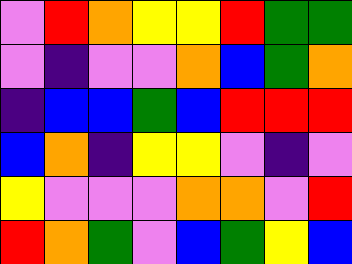[["violet", "red", "orange", "yellow", "yellow", "red", "green", "green"], ["violet", "indigo", "violet", "violet", "orange", "blue", "green", "orange"], ["indigo", "blue", "blue", "green", "blue", "red", "red", "red"], ["blue", "orange", "indigo", "yellow", "yellow", "violet", "indigo", "violet"], ["yellow", "violet", "violet", "violet", "orange", "orange", "violet", "red"], ["red", "orange", "green", "violet", "blue", "green", "yellow", "blue"]]